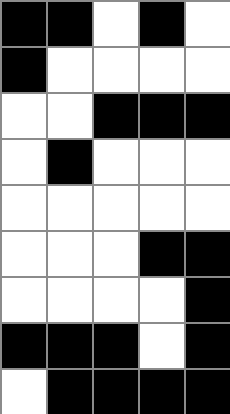[["black", "black", "white", "black", "white"], ["black", "white", "white", "white", "white"], ["white", "white", "black", "black", "black"], ["white", "black", "white", "white", "white"], ["white", "white", "white", "white", "white"], ["white", "white", "white", "black", "black"], ["white", "white", "white", "white", "black"], ["black", "black", "black", "white", "black"], ["white", "black", "black", "black", "black"]]